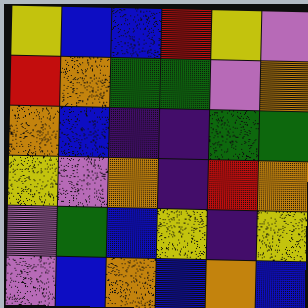[["yellow", "blue", "blue", "red", "yellow", "violet"], ["red", "orange", "green", "green", "violet", "orange"], ["orange", "blue", "indigo", "indigo", "green", "green"], ["yellow", "violet", "orange", "indigo", "red", "orange"], ["violet", "green", "blue", "yellow", "indigo", "yellow"], ["violet", "blue", "orange", "blue", "orange", "blue"]]